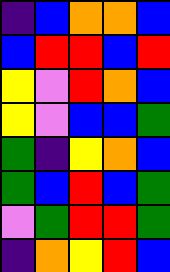[["indigo", "blue", "orange", "orange", "blue"], ["blue", "red", "red", "blue", "red"], ["yellow", "violet", "red", "orange", "blue"], ["yellow", "violet", "blue", "blue", "green"], ["green", "indigo", "yellow", "orange", "blue"], ["green", "blue", "red", "blue", "green"], ["violet", "green", "red", "red", "green"], ["indigo", "orange", "yellow", "red", "blue"]]